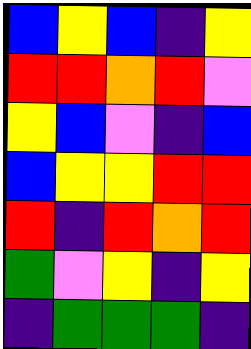[["blue", "yellow", "blue", "indigo", "yellow"], ["red", "red", "orange", "red", "violet"], ["yellow", "blue", "violet", "indigo", "blue"], ["blue", "yellow", "yellow", "red", "red"], ["red", "indigo", "red", "orange", "red"], ["green", "violet", "yellow", "indigo", "yellow"], ["indigo", "green", "green", "green", "indigo"]]